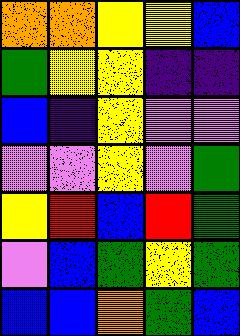[["orange", "orange", "yellow", "yellow", "blue"], ["green", "yellow", "yellow", "indigo", "indigo"], ["blue", "indigo", "yellow", "violet", "violet"], ["violet", "violet", "yellow", "violet", "green"], ["yellow", "red", "blue", "red", "green"], ["violet", "blue", "green", "yellow", "green"], ["blue", "blue", "orange", "green", "blue"]]